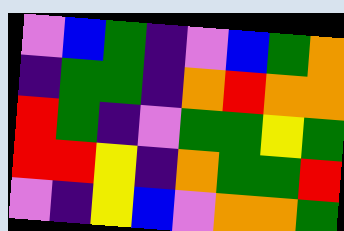[["violet", "blue", "green", "indigo", "violet", "blue", "green", "orange"], ["indigo", "green", "green", "indigo", "orange", "red", "orange", "orange"], ["red", "green", "indigo", "violet", "green", "green", "yellow", "green"], ["red", "red", "yellow", "indigo", "orange", "green", "green", "red"], ["violet", "indigo", "yellow", "blue", "violet", "orange", "orange", "green"]]